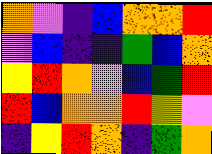[["orange", "violet", "indigo", "blue", "orange", "orange", "red"], ["violet", "blue", "indigo", "indigo", "green", "blue", "orange"], ["yellow", "red", "orange", "violet", "blue", "green", "red"], ["red", "blue", "orange", "orange", "red", "yellow", "violet"], ["indigo", "yellow", "red", "orange", "indigo", "green", "orange"]]